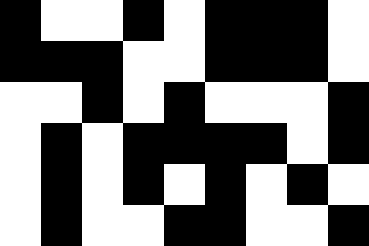[["black", "white", "white", "black", "white", "black", "black", "black", "white"], ["black", "black", "black", "white", "white", "black", "black", "black", "white"], ["white", "white", "black", "white", "black", "white", "white", "white", "black"], ["white", "black", "white", "black", "black", "black", "black", "white", "black"], ["white", "black", "white", "black", "white", "black", "white", "black", "white"], ["white", "black", "white", "white", "black", "black", "white", "white", "black"]]